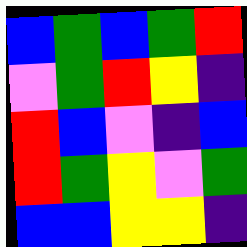[["blue", "green", "blue", "green", "red"], ["violet", "green", "red", "yellow", "indigo"], ["red", "blue", "violet", "indigo", "blue"], ["red", "green", "yellow", "violet", "green"], ["blue", "blue", "yellow", "yellow", "indigo"]]